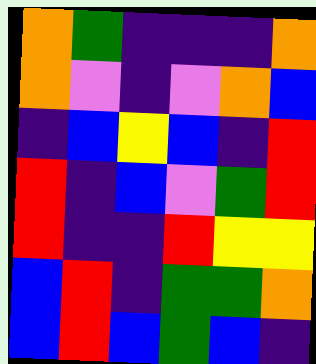[["orange", "green", "indigo", "indigo", "indigo", "orange"], ["orange", "violet", "indigo", "violet", "orange", "blue"], ["indigo", "blue", "yellow", "blue", "indigo", "red"], ["red", "indigo", "blue", "violet", "green", "red"], ["red", "indigo", "indigo", "red", "yellow", "yellow"], ["blue", "red", "indigo", "green", "green", "orange"], ["blue", "red", "blue", "green", "blue", "indigo"]]